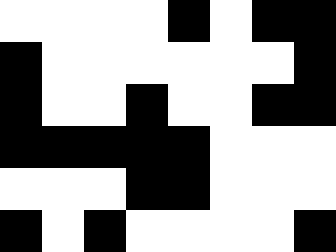[["white", "white", "white", "white", "black", "white", "black", "black"], ["black", "white", "white", "white", "white", "white", "white", "black"], ["black", "white", "white", "black", "white", "white", "black", "black"], ["black", "black", "black", "black", "black", "white", "white", "white"], ["white", "white", "white", "black", "black", "white", "white", "white"], ["black", "white", "black", "white", "white", "white", "white", "black"]]